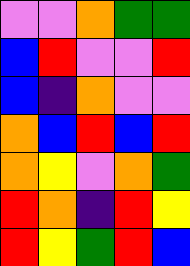[["violet", "violet", "orange", "green", "green"], ["blue", "red", "violet", "violet", "red"], ["blue", "indigo", "orange", "violet", "violet"], ["orange", "blue", "red", "blue", "red"], ["orange", "yellow", "violet", "orange", "green"], ["red", "orange", "indigo", "red", "yellow"], ["red", "yellow", "green", "red", "blue"]]